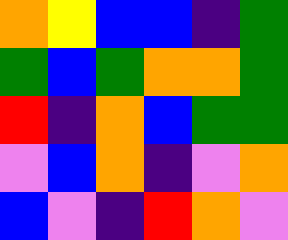[["orange", "yellow", "blue", "blue", "indigo", "green"], ["green", "blue", "green", "orange", "orange", "green"], ["red", "indigo", "orange", "blue", "green", "green"], ["violet", "blue", "orange", "indigo", "violet", "orange"], ["blue", "violet", "indigo", "red", "orange", "violet"]]